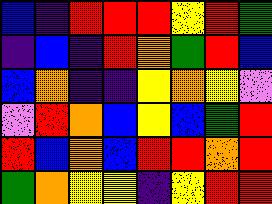[["blue", "indigo", "red", "red", "red", "yellow", "red", "green"], ["indigo", "blue", "indigo", "red", "orange", "green", "red", "blue"], ["blue", "orange", "indigo", "indigo", "yellow", "orange", "yellow", "violet"], ["violet", "red", "orange", "blue", "yellow", "blue", "green", "red"], ["red", "blue", "orange", "blue", "red", "red", "orange", "red"], ["green", "orange", "yellow", "yellow", "indigo", "yellow", "red", "red"]]